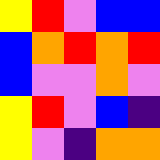[["yellow", "red", "violet", "blue", "blue"], ["blue", "orange", "red", "orange", "red"], ["blue", "violet", "violet", "orange", "violet"], ["yellow", "red", "violet", "blue", "indigo"], ["yellow", "violet", "indigo", "orange", "orange"]]